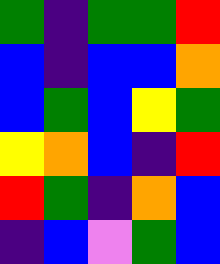[["green", "indigo", "green", "green", "red"], ["blue", "indigo", "blue", "blue", "orange"], ["blue", "green", "blue", "yellow", "green"], ["yellow", "orange", "blue", "indigo", "red"], ["red", "green", "indigo", "orange", "blue"], ["indigo", "blue", "violet", "green", "blue"]]